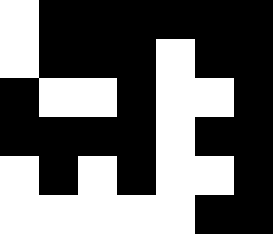[["white", "black", "black", "black", "black", "black", "black"], ["white", "black", "black", "black", "white", "black", "black"], ["black", "white", "white", "black", "white", "white", "black"], ["black", "black", "black", "black", "white", "black", "black"], ["white", "black", "white", "black", "white", "white", "black"], ["white", "white", "white", "white", "white", "black", "black"]]